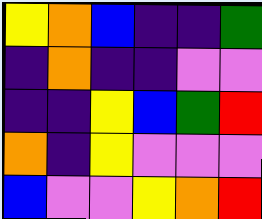[["yellow", "orange", "blue", "indigo", "indigo", "green"], ["indigo", "orange", "indigo", "indigo", "violet", "violet"], ["indigo", "indigo", "yellow", "blue", "green", "red"], ["orange", "indigo", "yellow", "violet", "violet", "violet"], ["blue", "violet", "violet", "yellow", "orange", "red"]]